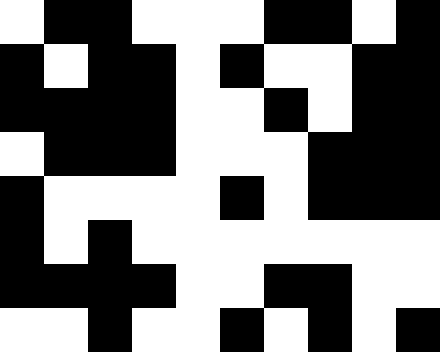[["white", "black", "black", "white", "white", "white", "black", "black", "white", "black"], ["black", "white", "black", "black", "white", "black", "white", "white", "black", "black"], ["black", "black", "black", "black", "white", "white", "black", "white", "black", "black"], ["white", "black", "black", "black", "white", "white", "white", "black", "black", "black"], ["black", "white", "white", "white", "white", "black", "white", "black", "black", "black"], ["black", "white", "black", "white", "white", "white", "white", "white", "white", "white"], ["black", "black", "black", "black", "white", "white", "black", "black", "white", "white"], ["white", "white", "black", "white", "white", "black", "white", "black", "white", "black"]]